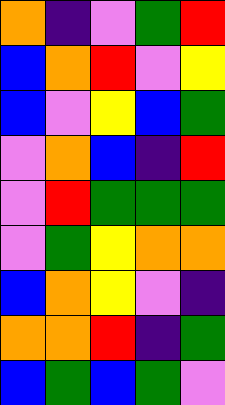[["orange", "indigo", "violet", "green", "red"], ["blue", "orange", "red", "violet", "yellow"], ["blue", "violet", "yellow", "blue", "green"], ["violet", "orange", "blue", "indigo", "red"], ["violet", "red", "green", "green", "green"], ["violet", "green", "yellow", "orange", "orange"], ["blue", "orange", "yellow", "violet", "indigo"], ["orange", "orange", "red", "indigo", "green"], ["blue", "green", "blue", "green", "violet"]]